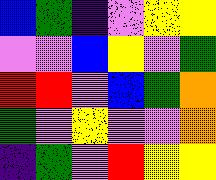[["blue", "green", "indigo", "violet", "yellow", "yellow"], ["violet", "violet", "blue", "yellow", "violet", "green"], ["red", "red", "violet", "blue", "green", "orange"], ["green", "violet", "yellow", "violet", "violet", "orange"], ["indigo", "green", "violet", "red", "yellow", "yellow"]]